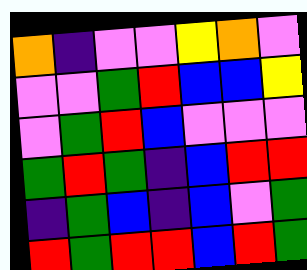[["orange", "indigo", "violet", "violet", "yellow", "orange", "violet"], ["violet", "violet", "green", "red", "blue", "blue", "yellow"], ["violet", "green", "red", "blue", "violet", "violet", "violet"], ["green", "red", "green", "indigo", "blue", "red", "red"], ["indigo", "green", "blue", "indigo", "blue", "violet", "green"], ["red", "green", "red", "red", "blue", "red", "green"]]